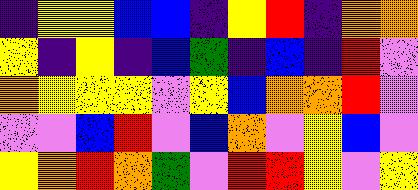[["indigo", "yellow", "yellow", "blue", "blue", "indigo", "yellow", "red", "indigo", "orange", "orange"], ["yellow", "indigo", "yellow", "indigo", "blue", "green", "indigo", "blue", "indigo", "red", "violet"], ["orange", "yellow", "yellow", "yellow", "violet", "yellow", "blue", "orange", "orange", "red", "violet"], ["violet", "violet", "blue", "red", "violet", "blue", "orange", "violet", "yellow", "blue", "violet"], ["yellow", "orange", "red", "orange", "green", "violet", "red", "red", "yellow", "violet", "yellow"]]